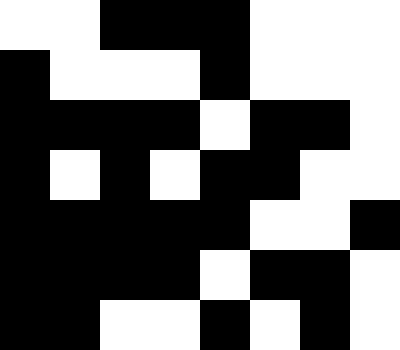[["white", "white", "black", "black", "black", "white", "white", "white"], ["black", "white", "white", "white", "black", "white", "white", "white"], ["black", "black", "black", "black", "white", "black", "black", "white"], ["black", "white", "black", "white", "black", "black", "white", "white"], ["black", "black", "black", "black", "black", "white", "white", "black"], ["black", "black", "black", "black", "white", "black", "black", "white"], ["black", "black", "white", "white", "black", "white", "black", "white"]]